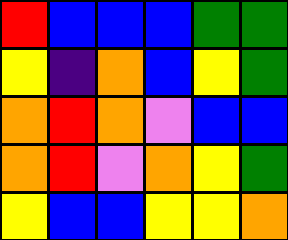[["red", "blue", "blue", "blue", "green", "green"], ["yellow", "indigo", "orange", "blue", "yellow", "green"], ["orange", "red", "orange", "violet", "blue", "blue"], ["orange", "red", "violet", "orange", "yellow", "green"], ["yellow", "blue", "blue", "yellow", "yellow", "orange"]]